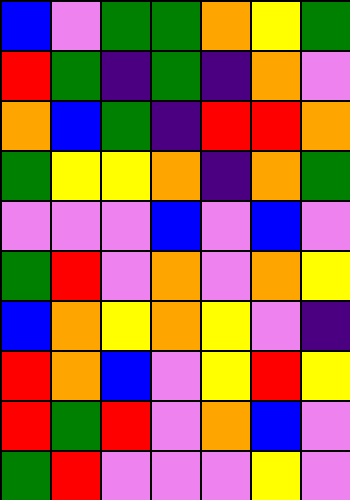[["blue", "violet", "green", "green", "orange", "yellow", "green"], ["red", "green", "indigo", "green", "indigo", "orange", "violet"], ["orange", "blue", "green", "indigo", "red", "red", "orange"], ["green", "yellow", "yellow", "orange", "indigo", "orange", "green"], ["violet", "violet", "violet", "blue", "violet", "blue", "violet"], ["green", "red", "violet", "orange", "violet", "orange", "yellow"], ["blue", "orange", "yellow", "orange", "yellow", "violet", "indigo"], ["red", "orange", "blue", "violet", "yellow", "red", "yellow"], ["red", "green", "red", "violet", "orange", "blue", "violet"], ["green", "red", "violet", "violet", "violet", "yellow", "violet"]]